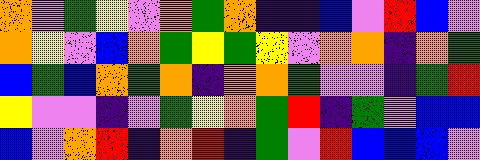[["orange", "violet", "green", "yellow", "violet", "orange", "green", "orange", "indigo", "indigo", "blue", "violet", "red", "blue", "violet"], ["orange", "yellow", "violet", "blue", "orange", "green", "yellow", "green", "yellow", "violet", "orange", "orange", "indigo", "orange", "green"], ["blue", "green", "blue", "orange", "green", "orange", "indigo", "orange", "orange", "green", "violet", "violet", "indigo", "green", "red"], ["yellow", "violet", "violet", "indigo", "violet", "green", "yellow", "orange", "green", "red", "indigo", "green", "violet", "blue", "blue"], ["blue", "violet", "orange", "red", "indigo", "orange", "red", "indigo", "green", "violet", "red", "blue", "blue", "blue", "violet"]]